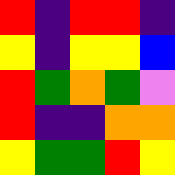[["red", "indigo", "red", "red", "indigo"], ["yellow", "indigo", "yellow", "yellow", "blue"], ["red", "green", "orange", "green", "violet"], ["red", "indigo", "indigo", "orange", "orange"], ["yellow", "green", "green", "red", "yellow"]]